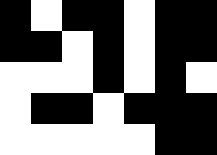[["black", "white", "black", "black", "white", "black", "black"], ["black", "black", "white", "black", "white", "black", "black"], ["white", "white", "white", "black", "white", "black", "white"], ["white", "black", "black", "white", "black", "black", "black"], ["white", "white", "white", "white", "white", "black", "black"]]